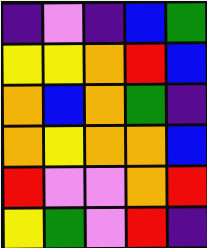[["indigo", "violet", "indigo", "blue", "green"], ["yellow", "yellow", "orange", "red", "blue"], ["orange", "blue", "orange", "green", "indigo"], ["orange", "yellow", "orange", "orange", "blue"], ["red", "violet", "violet", "orange", "red"], ["yellow", "green", "violet", "red", "indigo"]]